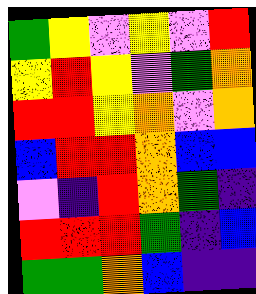[["green", "yellow", "violet", "yellow", "violet", "red"], ["yellow", "red", "yellow", "violet", "green", "orange"], ["red", "red", "yellow", "orange", "violet", "orange"], ["blue", "red", "red", "orange", "blue", "blue"], ["violet", "indigo", "red", "orange", "green", "indigo"], ["red", "red", "red", "green", "indigo", "blue"], ["green", "green", "orange", "blue", "indigo", "indigo"]]